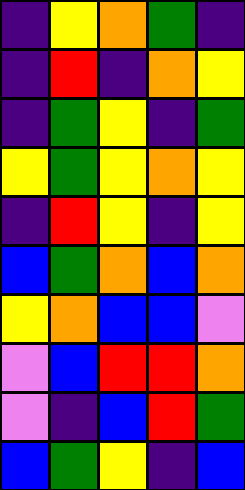[["indigo", "yellow", "orange", "green", "indigo"], ["indigo", "red", "indigo", "orange", "yellow"], ["indigo", "green", "yellow", "indigo", "green"], ["yellow", "green", "yellow", "orange", "yellow"], ["indigo", "red", "yellow", "indigo", "yellow"], ["blue", "green", "orange", "blue", "orange"], ["yellow", "orange", "blue", "blue", "violet"], ["violet", "blue", "red", "red", "orange"], ["violet", "indigo", "blue", "red", "green"], ["blue", "green", "yellow", "indigo", "blue"]]